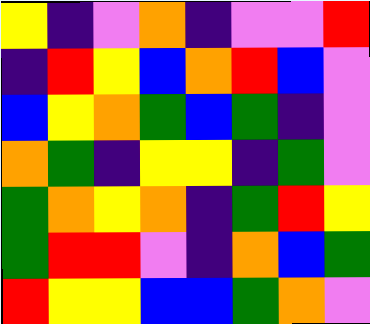[["yellow", "indigo", "violet", "orange", "indigo", "violet", "violet", "red"], ["indigo", "red", "yellow", "blue", "orange", "red", "blue", "violet"], ["blue", "yellow", "orange", "green", "blue", "green", "indigo", "violet"], ["orange", "green", "indigo", "yellow", "yellow", "indigo", "green", "violet"], ["green", "orange", "yellow", "orange", "indigo", "green", "red", "yellow"], ["green", "red", "red", "violet", "indigo", "orange", "blue", "green"], ["red", "yellow", "yellow", "blue", "blue", "green", "orange", "violet"]]